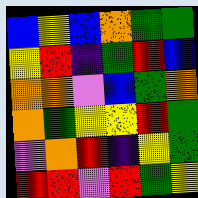[["blue", "yellow", "blue", "orange", "green", "green"], ["yellow", "red", "indigo", "green", "red", "blue"], ["orange", "orange", "violet", "blue", "green", "orange"], ["orange", "green", "yellow", "yellow", "red", "green"], ["violet", "orange", "red", "indigo", "yellow", "green"], ["red", "red", "violet", "red", "green", "yellow"]]